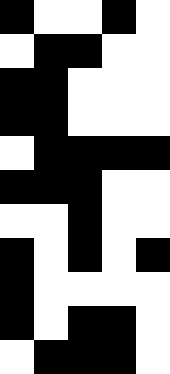[["black", "white", "white", "black", "white"], ["white", "black", "black", "white", "white"], ["black", "black", "white", "white", "white"], ["black", "black", "white", "white", "white"], ["white", "black", "black", "black", "black"], ["black", "black", "black", "white", "white"], ["white", "white", "black", "white", "white"], ["black", "white", "black", "white", "black"], ["black", "white", "white", "white", "white"], ["black", "white", "black", "black", "white"], ["white", "black", "black", "black", "white"]]